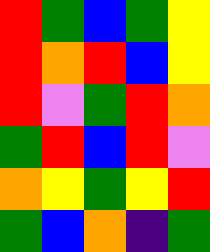[["red", "green", "blue", "green", "yellow"], ["red", "orange", "red", "blue", "yellow"], ["red", "violet", "green", "red", "orange"], ["green", "red", "blue", "red", "violet"], ["orange", "yellow", "green", "yellow", "red"], ["green", "blue", "orange", "indigo", "green"]]